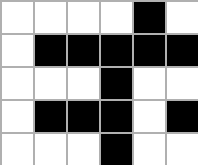[["white", "white", "white", "white", "black", "white"], ["white", "black", "black", "black", "black", "black"], ["white", "white", "white", "black", "white", "white"], ["white", "black", "black", "black", "white", "black"], ["white", "white", "white", "black", "white", "white"]]